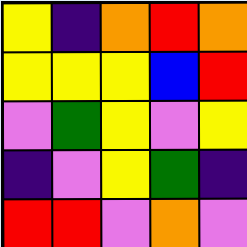[["yellow", "indigo", "orange", "red", "orange"], ["yellow", "yellow", "yellow", "blue", "red"], ["violet", "green", "yellow", "violet", "yellow"], ["indigo", "violet", "yellow", "green", "indigo"], ["red", "red", "violet", "orange", "violet"]]